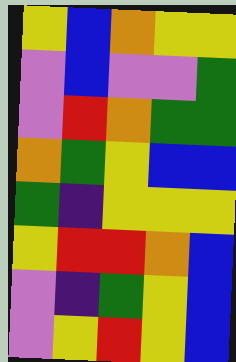[["yellow", "blue", "orange", "yellow", "yellow"], ["violet", "blue", "violet", "violet", "green"], ["violet", "red", "orange", "green", "green"], ["orange", "green", "yellow", "blue", "blue"], ["green", "indigo", "yellow", "yellow", "yellow"], ["yellow", "red", "red", "orange", "blue"], ["violet", "indigo", "green", "yellow", "blue"], ["violet", "yellow", "red", "yellow", "blue"]]